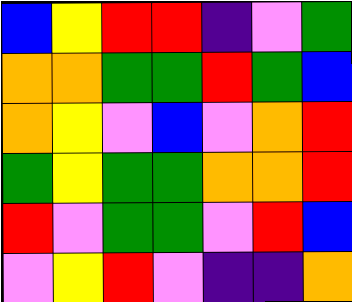[["blue", "yellow", "red", "red", "indigo", "violet", "green"], ["orange", "orange", "green", "green", "red", "green", "blue"], ["orange", "yellow", "violet", "blue", "violet", "orange", "red"], ["green", "yellow", "green", "green", "orange", "orange", "red"], ["red", "violet", "green", "green", "violet", "red", "blue"], ["violet", "yellow", "red", "violet", "indigo", "indigo", "orange"]]